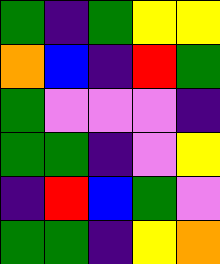[["green", "indigo", "green", "yellow", "yellow"], ["orange", "blue", "indigo", "red", "green"], ["green", "violet", "violet", "violet", "indigo"], ["green", "green", "indigo", "violet", "yellow"], ["indigo", "red", "blue", "green", "violet"], ["green", "green", "indigo", "yellow", "orange"]]